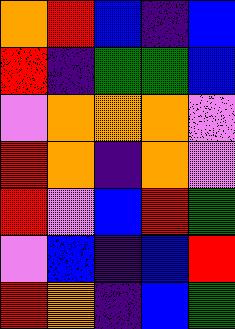[["orange", "red", "blue", "indigo", "blue"], ["red", "indigo", "green", "green", "blue"], ["violet", "orange", "orange", "orange", "violet"], ["red", "orange", "indigo", "orange", "violet"], ["red", "violet", "blue", "red", "green"], ["violet", "blue", "indigo", "blue", "red"], ["red", "orange", "indigo", "blue", "green"]]